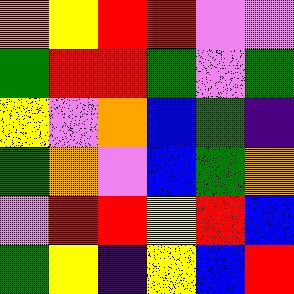[["orange", "yellow", "red", "red", "violet", "violet"], ["green", "red", "red", "green", "violet", "green"], ["yellow", "violet", "orange", "blue", "green", "indigo"], ["green", "orange", "violet", "blue", "green", "orange"], ["violet", "red", "red", "yellow", "red", "blue"], ["green", "yellow", "indigo", "yellow", "blue", "red"]]